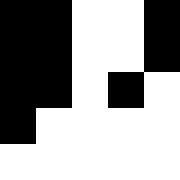[["black", "black", "white", "white", "black"], ["black", "black", "white", "white", "black"], ["black", "black", "white", "black", "white"], ["black", "white", "white", "white", "white"], ["white", "white", "white", "white", "white"]]